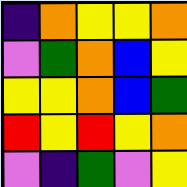[["indigo", "orange", "yellow", "yellow", "orange"], ["violet", "green", "orange", "blue", "yellow"], ["yellow", "yellow", "orange", "blue", "green"], ["red", "yellow", "red", "yellow", "orange"], ["violet", "indigo", "green", "violet", "yellow"]]